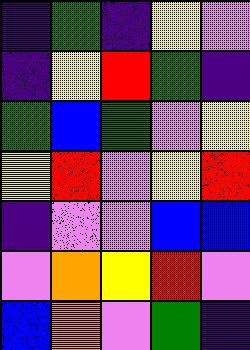[["indigo", "green", "indigo", "yellow", "violet"], ["indigo", "yellow", "red", "green", "indigo"], ["green", "blue", "green", "violet", "yellow"], ["yellow", "red", "violet", "yellow", "red"], ["indigo", "violet", "violet", "blue", "blue"], ["violet", "orange", "yellow", "red", "violet"], ["blue", "orange", "violet", "green", "indigo"]]